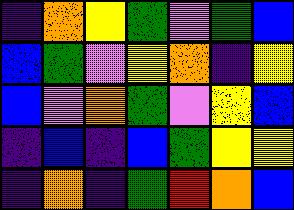[["indigo", "orange", "yellow", "green", "violet", "green", "blue"], ["blue", "green", "violet", "yellow", "orange", "indigo", "yellow"], ["blue", "violet", "orange", "green", "violet", "yellow", "blue"], ["indigo", "blue", "indigo", "blue", "green", "yellow", "yellow"], ["indigo", "orange", "indigo", "green", "red", "orange", "blue"]]